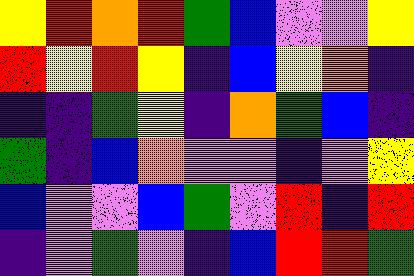[["yellow", "red", "orange", "red", "green", "blue", "violet", "violet", "yellow"], ["red", "yellow", "red", "yellow", "indigo", "blue", "yellow", "orange", "indigo"], ["indigo", "indigo", "green", "yellow", "indigo", "orange", "green", "blue", "indigo"], ["green", "indigo", "blue", "orange", "violet", "violet", "indigo", "violet", "yellow"], ["blue", "violet", "violet", "blue", "green", "violet", "red", "indigo", "red"], ["indigo", "violet", "green", "violet", "indigo", "blue", "red", "red", "green"]]